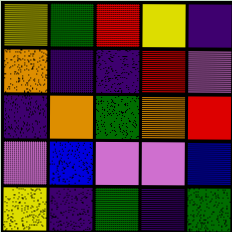[["yellow", "green", "red", "yellow", "indigo"], ["orange", "indigo", "indigo", "red", "violet"], ["indigo", "orange", "green", "orange", "red"], ["violet", "blue", "violet", "violet", "blue"], ["yellow", "indigo", "green", "indigo", "green"]]